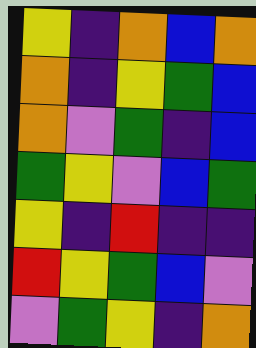[["yellow", "indigo", "orange", "blue", "orange"], ["orange", "indigo", "yellow", "green", "blue"], ["orange", "violet", "green", "indigo", "blue"], ["green", "yellow", "violet", "blue", "green"], ["yellow", "indigo", "red", "indigo", "indigo"], ["red", "yellow", "green", "blue", "violet"], ["violet", "green", "yellow", "indigo", "orange"]]